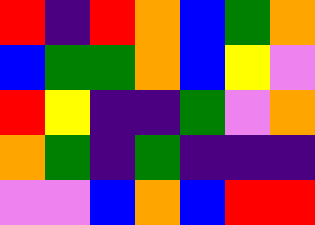[["red", "indigo", "red", "orange", "blue", "green", "orange"], ["blue", "green", "green", "orange", "blue", "yellow", "violet"], ["red", "yellow", "indigo", "indigo", "green", "violet", "orange"], ["orange", "green", "indigo", "green", "indigo", "indigo", "indigo"], ["violet", "violet", "blue", "orange", "blue", "red", "red"]]